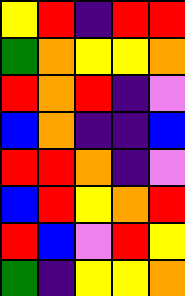[["yellow", "red", "indigo", "red", "red"], ["green", "orange", "yellow", "yellow", "orange"], ["red", "orange", "red", "indigo", "violet"], ["blue", "orange", "indigo", "indigo", "blue"], ["red", "red", "orange", "indigo", "violet"], ["blue", "red", "yellow", "orange", "red"], ["red", "blue", "violet", "red", "yellow"], ["green", "indigo", "yellow", "yellow", "orange"]]